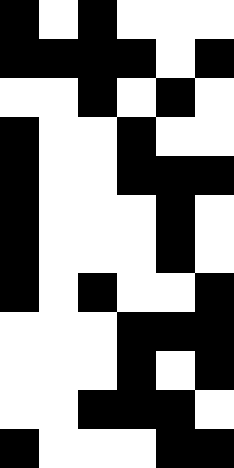[["black", "white", "black", "white", "white", "white"], ["black", "black", "black", "black", "white", "black"], ["white", "white", "black", "white", "black", "white"], ["black", "white", "white", "black", "white", "white"], ["black", "white", "white", "black", "black", "black"], ["black", "white", "white", "white", "black", "white"], ["black", "white", "white", "white", "black", "white"], ["black", "white", "black", "white", "white", "black"], ["white", "white", "white", "black", "black", "black"], ["white", "white", "white", "black", "white", "black"], ["white", "white", "black", "black", "black", "white"], ["black", "white", "white", "white", "black", "black"]]